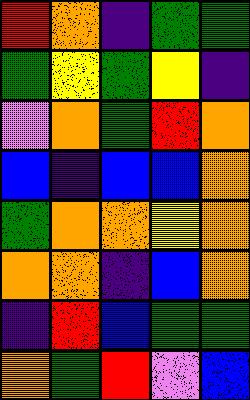[["red", "orange", "indigo", "green", "green"], ["green", "yellow", "green", "yellow", "indigo"], ["violet", "orange", "green", "red", "orange"], ["blue", "indigo", "blue", "blue", "orange"], ["green", "orange", "orange", "yellow", "orange"], ["orange", "orange", "indigo", "blue", "orange"], ["indigo", "red", "blue", "green", "green"], ["orange", "green", "red", "violet", "blue"]]